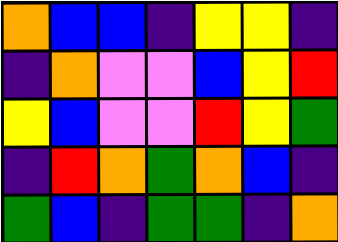[["orange", "blue", "blue", "indigo", "yellow", "yellow", "indigo"], ["indigo", "orange", "violet", "violet", "blue", "yellow", "red"], ["yellow", "blue", "violet", "violet", "red", "yellow", "green"], ["indigo", "red", "orange", "green", "orange", "blue", "indigo"], ["green", "blue", "indigo", "green", "green", "indigo", "orange"]]